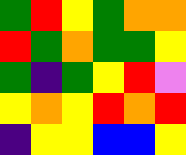[["green", "red", "yellow", "green", "orange", "orange"], ["red", "green", "orange", "green", "green", "yellow"], ["green", "indigo", "green", "yellow", "red", "violet"], ["yellow", "orange", "yellow", "red", "orange", "red"], ["indigo", "yellow", "yellow", "blue", "blue", "yellow"]]